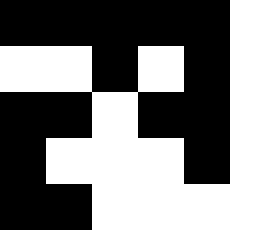[["black", "black", "black", "black", "black", "white"], ["white", "white", "black", "white", "black", "white"], ["black", "black", "white", "black", "black", "white"], ["black", "white", "white", "white", "black", "white"], ["black", "black", "white", "white", "white", "white"]]